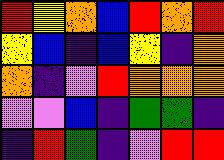[["red", "yellow", "orange", "blue", "red", "orange", "red"], ["yellow", "blue", "indigo", "blue", "yellow", "indigo", "orange"], ["orange", "indigo", "violet", "red", "orange", "orange", "orange"], ["violet", "violet", "blue", "indigo", "green", "green", "indigo"], ["indigo", "red", "green", "indigo", "violet", "red", "red"]]